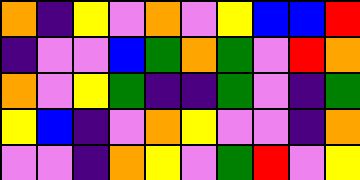[["orange", "indigo", "yellow", "violet", "orange", "violet", "yellow", "blue", "blue", "red"], ["indigo", "violet", "violet", "blue", "green", "orange", "green", "violet", "red", "orange"], ["orange", "violet", "yellow", "green", "indigo", "indigo", "green", "violet", "indigo", "green"], ["yellow", "blue", "indigo", "violet", "orange", "yellow", "violet", "violet", "indigo", "orange"], ["violet", "violet", "indigo", "orange", "yellow", "violet", "green", "red", "violet", "yellow"]]